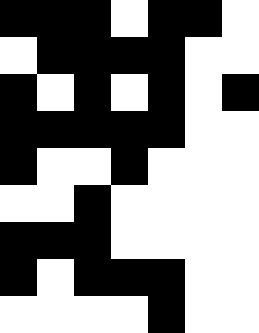[["black", "black", "black", "white", "black", "black", "white"], ["white", "black", "black", "black", "black", "white", "white"], ["black", "white", "black", "white", "black", "white", "black"], ["black", "black", "black", "black", "black", "white", "white"], ["black", "white", "white", "black", "white", "white", "white"], ["white", "white", "black", "white", "white", "white", "white"], ["black", "black", "black", "white", "white", "white", "white"], ["black", "white", "black", "black", "black", "white", "white"], ["white", "white", "white", "white", "black", "white", "white"]]